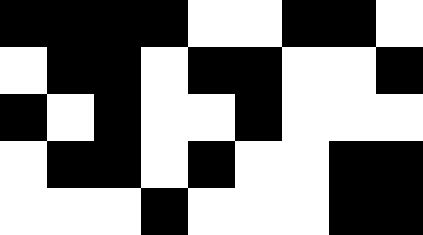[["black", "black", "black", "black", "white", "white", "black", "black", "white"], ["white", "black", "black", "white", "black", "black", "white", "white", "black"], ["black", "white", "black", "white", "white", "black", "white", "white", "white"], ["white", "black", "black", "white", "black", "white", "white", "black", "black"], ["white", "white", "white", "black", "white", "white", "white", "black", "black"]]